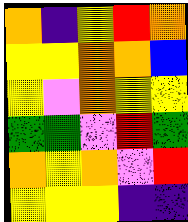[["orange", "indigo", "yellow", "red", "orange"], ["yellow", "yellow", "orange", "orange", "blue"], ["yellow", "violet", "orange", "yellow", "yellow"], ["green", "green", "violet", "red", "green"], ["orange", "yellow", "orange", "violet", "red"], ["yellow", "yellow", "yellow", "indigo", "indigo"]]